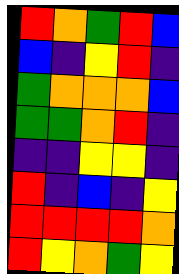[["red", "orange", "green", "red", "blue"], ["blue", "indigo", "yellow", "red", "indigo"], ["green", "orange", "orange", "orange", "blue"], ["green", "green", "orange", "red", "indigo"], ["indigo", "indigo", "yellow", "yellow", "indigo"], ["red", "indigo", "blue", "indigo", "yellow"], ["red", "red", "red", "red", "orange"], ["red", "yellow", "orange", "green", "yellow"]]